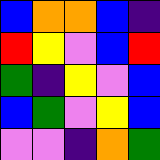[["blue", "orange", "orange", "blue", "indigo"], ["red", "yellow", "violet", "blue", "red"], ["green", "indigo", "yellow", "violet", "blue"], ["blue", "green", "violet", "yellow", "blue"], ["violet", "violet", "indigo", "orange", "green"]]